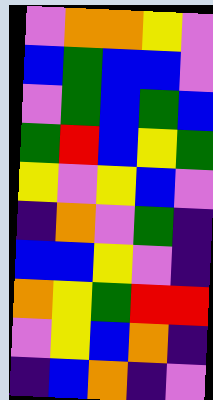[["violet", "orange", "orange", "yellow", "violet"], ["blue", "green", "blue", "blue", "violet"], ["violet", "green", "blue", "green", "blue"], ["green", "red", "blue", "yellow", "green"], ["yellow", "violet", "yellow", "blue", "violet"], ["indigo", "orange", "violet", "green", "indigo"], ["blue", "blue", "yellow", "violet", "indigo"], ["orange", "yellow", "green", "red", "red"], ["violet", "yellow", "blue", "orange", "indigo"], ["indigo", "blue", "orange", "indigo", "violet"]]